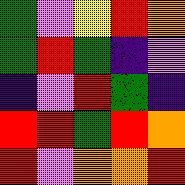[["green", "violet", "yellow", "red", "orange"], ["green", "red", "green", "indigo", "violet"], ["indigo", "violet", "red", "green", "indigo"], ["red", "red", "green", "red", "orange"], ["red", "violet", "orange", "orange", "red"]]